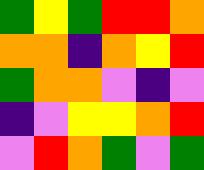[["green", "yellow", "green", "red", "red", "orange"], ["orange", "orange", "indigo", "orange", "yellow", "red"], ["green", "orange", "orange", "violet", "indigo", "violet"], ["indigo", "violet", "yellow", "yellow", "orange", "red"], ["violet", "red", "orange", "green", "violet", "green"]]